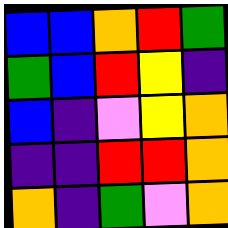[["blue", "blue", "orange", "red", "green"], ["green", "blue", "red", "yellow", "indigo"], ["blue", "indigo", "violet", "yellow", "orange"], ["indigo", "indigo", "red", "red", "orange"], ["orange", "indigo", "green", "violet", "orange"]]